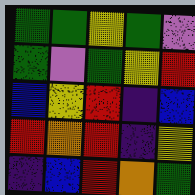[["green", "green", "yellow", "green", "violet"], ["green", "violet", "green", "yellow", "red"], ["blue", "yellow", "red", "indigo", "blue"], ["red", "orange", "red", "indigo", "yellow"], ["indigo", "blue", "red", "orange", "green"]]